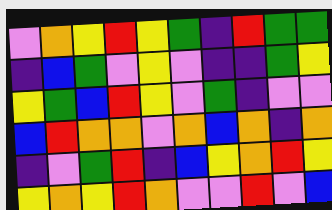[["violet", "orange", "yellow", "red", "yellow", "green", "indigo", "red", "green", "green"], ["indigo", "blue", "green", "violet", "yellow", "violet", "indigo", "indigo", "green", "yellow"], ["yellow", "green", "blue", "red", "yellow", "violet", "green", "indigo", "violet", "violet"], ["blue", "red", "orange", "orange", "violet", "orange", "blue", "orange", "indigo", "orange"], ["indigo", "violet", "green", "red", "indigo", "blue", "yellow", "orange", "red", "yellow"], ["yellow", "orange", "yellow", "red", "orange", "violet", "violet", "red", "violet", "blue"]]